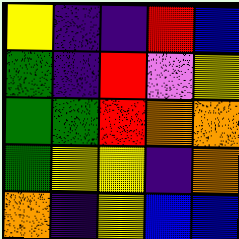[["yellow", "indigo", "indigo", "red", "blue"], ["green", "indigo", "red", "violet", "yellow"], ["green", "green", "red", "orange", "orange"], ["green", "yellow", "yellow", "indigo", "orange"], ["orange", "indigo", "yellow", "blue", "blue"]]